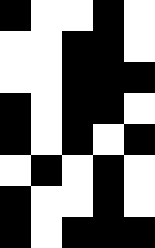[["black", "white", "white", "black", "white"], ["white", "white", "black", "black", "white"], ["white", "white", "black", "black", "black"], ["black", "white", "black", "black", "white"], ["black", "white", "black", "white", "black"], ["white", "black", "white", "black", "white"], ["black", "white", "white", "black", "white"], ["black", "white", "black", "black", "black"]]